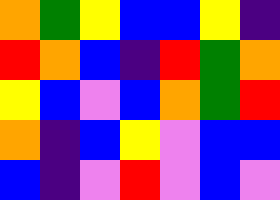[["orange", "green", "yellow", "blue", "blue", "yellow", "indigo"], ["red", "orange", "blue", "indigo", "red", "green", "orange"], ["yellow", "blue", "violet", "blue", "orange", "green", "red"], ["orange", "indigo", "blue", "yellow", "violet", "blue", "blue"], ["blue", "indigo", "violet", "red", "violet", "blue", "violet"]]